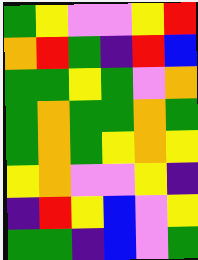[["green", "yellow", "violet", "violet", "yellow", "red"], ["orange", "red", "green", "indigo", "red", "blue"], ["green", "green", "yellow", "green", "violet", "orange"], ["green", "orange", "green", "green", "orange", "green"], ["green", "orange", "green", "yellow", "orange", "yellow"], ["yellow", "orange", "violet", "violet", "yellow", "indigo"], ["indigo", "red", "yellow", "blue", "violet", "yellow"], ["green", "green", "indigo", "blue", "violet", "green"]]